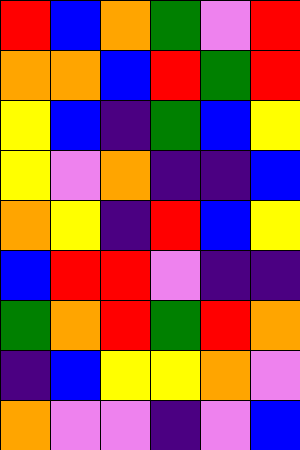[["red", "blue", "orange", "green", "violet", "red"], ["orange", "orange", "blue", "red", "green", "red"], ["yellow", "blue", "indigo", "green", "blue", "yellow"], ["yellow", "violet", "orange", "indigo", "indigo", "blue"], ["orange", "yellow", "indigo", "red", "blue", "yellow"], ["blue", "red", "red", "violet", "indigo", "indigo"], ["green", "orange", "red", "green", "red", "orange"], ["indigo", "blue", "yellow", "yellow", "orange", "violet"], ["orange", "violet", "violet", "indigo", "violet", "blue"]]